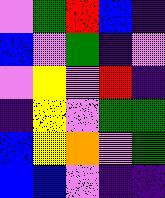[["violet", "green", "red", "blue", "indigo"], ["blue", "violet", "green", "indigo", "violet"], ["violet", "yellow", "violet", "red", "indigo"], ["indigo", "yellow", "violet", "green", "green"], ["blue", "yellow", "orange", "violet", "green"], ["blue", "blue", "violet", "indigo", "indigo"]]